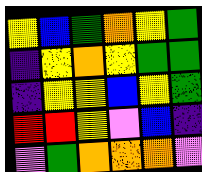[["yellow", "blue", "green", "orange", "yellow", "green"], ["indigo", "yellow", "orange", "yellow", "green", "green"], ["indigo", "yellow", "yellow", "blue", "yellow", "green"], ["red", "red", "yellow", "violet", "blue", "indigo"], ["violet", "green", "orange", "orange", "orange", "violet"]]